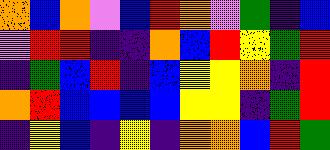[["orange", "blue", "orange", "violet", "blue", "red", "orange", "violet", "green", "indigo", "blue"], ["violet", "red", "red", "indigo", "indigo", "orange", "blue", "red", "yellow", "green", "red"], ["indigo", "green", "blue", "red", "indigo", "blue", "yellow", "yellow", "orange", "indigo", "red"], ["orange", "red", "blue", "blue", "blue", "blue", "yellow", "yellow", "indigo", "green", "red"], ["indigo", "yellow", "blue", "indigo", "yellow", "indigo", "orange", "orange", "blue", "red", "green"]]